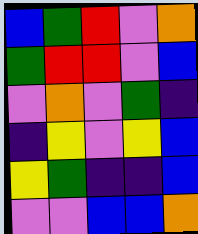[["blue", "green", "red", "violet", "orange"], ["green", "red", "red", "violet", "blue"], ["violet", "orange", "violet", "green", "indigo"], ["indigo", "yellow", "violet", "yellow", "blue"], ["yellow", "green", "indigo", "indigo", "blue"], ["violet", "violet", "blue", "blue", "orange"]]